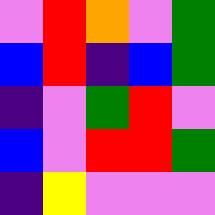[["violet", "red", "orange", "violet", "green"], ["blue", "red", "indigo", "blue", "green"], ["indigo", "violet", "green", "red", "violet"], ["blue", "violet", "red", "red", "green"], ["indigo", "yellow", "violet", "violet", "violet"]]